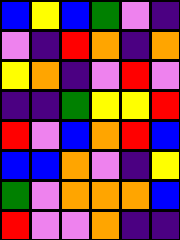[["blue", "yellow", "blue", "green", "violet", "indigo"], ["violet", "indigo", "red", "orange", "indigo", "orange"], ["yellow", "orange", "indigo", "violet", "red", "violet"], ["indigo", "indigo", "green", "yellow", "yellow", "red"], ["red", "violet", "blue", "orange", "red", "blue"], ["blue", "blue", "orange", "violet", "indigo", "yellow"], ["green", "violet", "orange", "orange", "orange", "blue"], ["red", "violet", "violet", "orange", "indigo", "indigo"]]